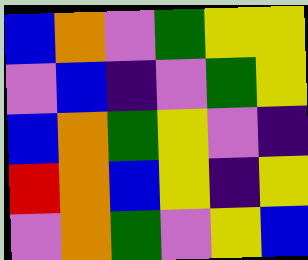[["blue", "orange", "violet", "green", "yellow", "yellow"], ["violet", "blue", "indigo", "violet", "green", "yellow"], ["blue", "orange", "green", "yellow", "violet", "indigo"], ["red", "orange", "blue", "yellow", "indigo", "yellow"], ["violet", "orange", "green", "violet", "yellow", "blue"]]